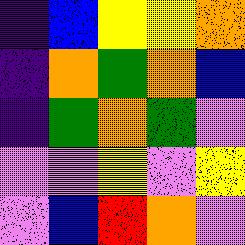[["indigo", "blue", "yellow", "yellow", "orange"], ["indigo", "orange", "green", "orange", "blue"], ["indigo", "green", "orange", "green", "violet"], ["violet", "violet", "yellow", "violet", "yellow"], ["violet", "blue", "red", "orange", "violet"]]